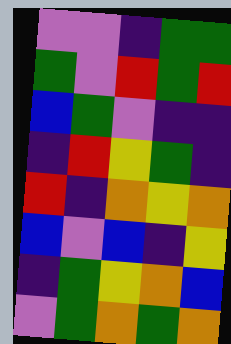[["violet", "violet", "indigo", "green", "green"], ["green", "violet", "red", "green", "red"], ["blue", "green", "violet", "indigo", "indigo"], ["indigo", "red", "yellow", "green", "indigo"], ["red", "indigo", "orange", "yellow", "orange"], ["blue", "violet", "blue", "indigo", "yellow"], ["indigo", "green", "yellow", "orange", "blue"], ["violet", "green", "orange", "green", "orange"]]